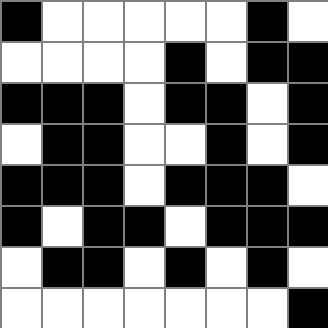[["black", "white", "white", "white", "white", "white", "black", "white"], ["white", "white", "white", "white", "black", "white", "black", "black"], ["black", "black", "black", "white", "black", "black", "white", "black"], ["white", "black", "black", "white", "white", "black", "white", "black"], ["black", "black", "black", "white", "black", "black", "black", "white"], ["black", "white", "black", "black", "white", "black", "black", "black"], ["white", "black", "black", "white", "black", "white", "black", "white"], ["white", "white", "white", "white", "white", "white", "white", "black"]]